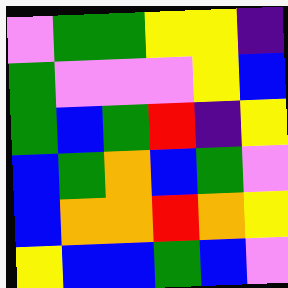[["violet", "green", "green", "yellow", "yellow", "indigo"], ["green", "violet", "violet", "violet", "yellow", "blue"], ["green", "blue", "green", "red", "indigo", "yellow"], ["blue", "green", "orange", "blue", "green", "violet"], ["blue", "orange", "orange", "red", "orange", "yellow"], ["yellow", "blue", "blue", "green", "blue", "violet"]]